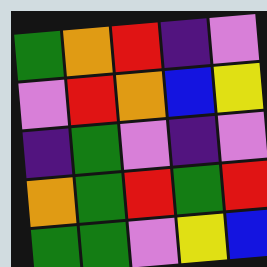[["green", "orange", "red", "indigo", "violet"], ["violet", "red", "orange", "blue", "yellow"], ["indigo", "green", "violet", "indigo", "violet"], ["orange", "green", "red", "green", "red"], ["green", "green", "violet", "yellow", "blue"]]